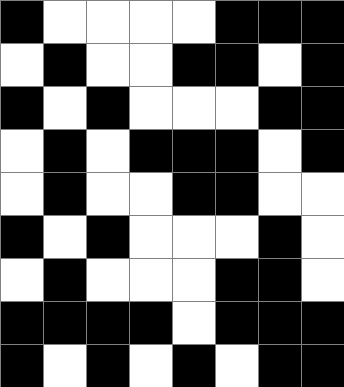[["black", "white", "white", "white", "white", "black", "black", "black"], ["white", "black", "white", "white", "black", "black", "white", "black"], ["black", "white", "black", "white", "white", "white", "black", "black"], ["white", "black", "white", "black", "black", "black", "white", "black"], ["white", "black", "white", "white", "black", "black", "white", "white"], ["black", "white", "black", "white", "white", "white", "black", "white"], ["white", "black", "white", "white", "white", "black", "black", "white"], ["black", "black", "black", "black", "white", "black", "black", "black"], ["black", "white", "black", "white", "black", "white", "black", "black"]]